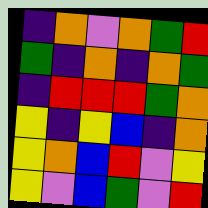[["indigo", "orange", "violet", "orange", "green", "red"], ["green", "indigo", "orange", "indigo", "orange", "green"], ["indigo", "red", "red", "red", "green", "orange"], ["yellow", "indigo", "yellow", "blue", "indigo", "orange"], ["yellow", "orange", "blue", "red", "violet", "yellow"], ["yellow", "violet", "blue", "green", "violet", "red"]]